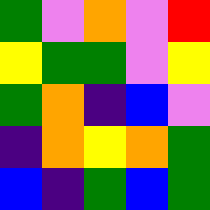[["green", "violet", "orange", "violet", "red"], ["yellow", "green", "green", "violet", "yellow"], ["green", "orange", "indigo", "blue", "violet"], ["indigo", "orange", "yellow", "orange", "green"], ["blue", "indigo", "green", "blue", "green"]]